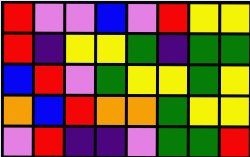[["red", "violet", "violet", "blue", "violet", "red", "yellow", "yellow"], ["red", "indigo", "yellow", "yellow", "green", "indigo", "green", "green"], ["blue", "red", "violet", "green", "yellow", "yellow", "green", "yellow"], ["orange", "blue", "red", "orange", "orange", "green", "yellow", "yellow"], ["violet", "red", "indigo", "indigo", "violet", "green", "green", "red"]]